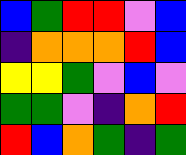[["blue", "green", "red", "red", "violet", "blue"], ["indigo", "orange", "orange", "orange", "red", "blue"], ["yellow", "yellow", "green", "violet", "blue", "violet"], ["green", "green", "violet", "indigo", "orange", "red"], ["red", "blue", "orange", "green", "indigo", "green"]]